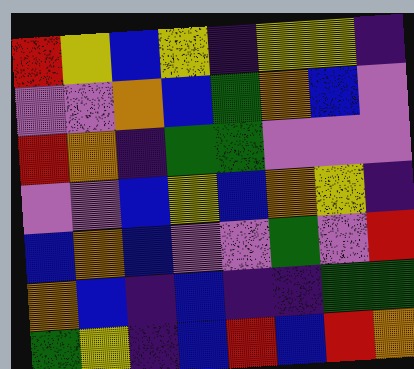[["red", "yellow", "blue", "yellow", "indigo", "yellow", "yellow", "indigo"], ["violet", "violet", "orange", "blue", "green", "orange", "blue", "violet"], ["red", "orange", "indigo", "green", "green", "violet", "violet", "violet"], ["violet", "violet", "blue", "yellow", "blue", "orange", "yellow", "indigo"], ["blue", "orange", "blue", "violet", "violet", "green", "violet", "red"], ["orange", "blue", "indigo", "blue", "indigo", "indigo", "green", "green"], ["green", "yellow", "indigo", "blue", "red", "blue", "red", "orange"]]